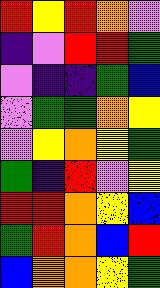[["red", "yellow", "red", "orange", "violet"], ["indigo", "violet", "red", "red", "green"], ["violet", "indigo", "indigo", "green", "blue"], ["violet", "green", "green", "orange", "yellow"], ["violet", "yellow", "orange", "yellow", "green"], ["green", "indigo", "red", "violet", "yellow"], ["red", "red", "orange", "yellow", "blue"], ["green", "red", "orange", "blue", "red"], ["blue", "orange", "orange", "yellow", "green"]]